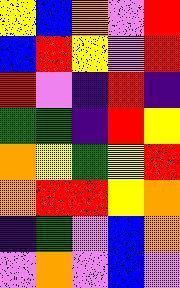[["yellow", "blue", "orange", "violet", "red"], ["blue", "red", "yellow", "violet", "red"], ["red", "violet", "indigo", "red", "indigo"], ["green", "green", "indigo", "red", "yellow"], ["orange", "yellow", "green", "yellow", "red"], ["orange", "red", "red", "yellow", "orange"], ["indigo", "green", "violet", "blue", "orange"], ["violet", "orange", "violet", "blue", "violet"]]